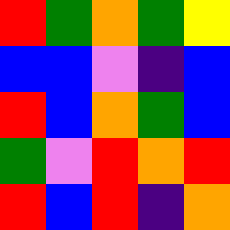[["red", "green", "orange", "green", "yellow"], ["blue", "blue", "violet", "indigo", "blue"], ["red", "blue", "orange", "green", "blue"], ["green", "violet", "red", "orange", "red"], ["red", "blue", "red", "indigo", "orange"]]